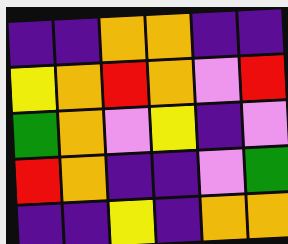[["indigo", "indigo", "orange", "orange", "indigo", "indigo"], ["yellow", "orange", "red", "orange", "violet", "red"], ["green", "orange", "violet", "yellow", "indigo", "violet"], ["red", "orange", "indigo", "indigo", "violet", "green"], ["indigo", "indigo", "yellow", "indigo", "orange", "orange"]]